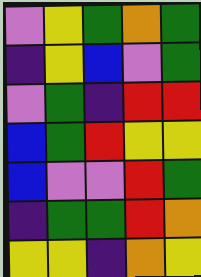[["violet", "yellow", "green", "orange", "green"], ["indigo", "yellow", "blue", "violet", "green"], ["violet", "green", "indigo", "red", "red"], ["blue", "green", "red", "yellow", "yellow"], ["blue", "violet", "violet", "red", "green"], ["indigo", "green", "green", "red", "orange"], ["yellow", "yellow", "indigo", "orange", "yellow"]]